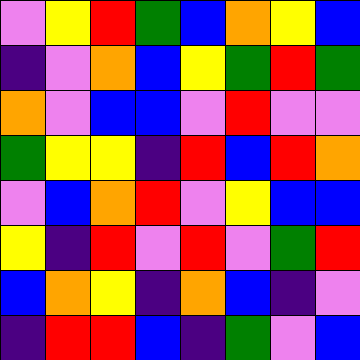[["violet", "yellow", "red", "green", "blue", "orange", "yellow", "blue"], ["indigo", "violet", "orange", "blue", "yellow", "green", "red", "green"], ["orange", "violet", "blue", "blue", "violet", "red", "violet", "violet"], ["green", "yellow", "yellow", "indigo", "red", "blue", "red", "orange"], ["violet", "blue", "orange", "red", "violet", "yellow", "blue", "blue"], ["yellow", "indigo", "red", "violet", "red", "violet", "green", "red"], ["blue", "orange", "yellow", "indigo", "orange", "blue", "indigo", "violet"], ["indigo", "red", "red", "blue", "indigo", "green", "violet", "blue"]]